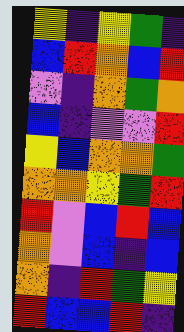[["yellow", "indigo", "yellow", "green", "indigo"], ["blue", "red", "orange", "blue", "red"], ["violet", "indigo", "orange", "green", "orange"], ["blue", "indigo", "violet", "violet", "red"], ["yellow", "blue", "orange", "orange", "green"], ["orange", "orange", "yellow", "green", "red"], ["red", "violet", "blue", "red", "blue"], ["orange", "violet", "blue", "indigo", "blue"], ["orange", "indigo", "red", "green", "yellow"], ["red", "blue", "blue", "red", "indigo"]]